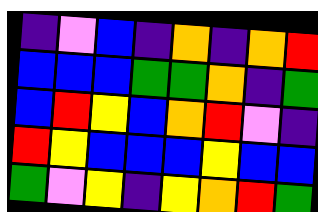[["indigo", "violet", "blue", "indigo", "orange", "indigo", "orange", "red"], ["blue", "blue", "blue", "green", "green", "orange", "indigo", "green"], ["blue", "red", "yellow", "blue", "orange", "red", "violet", "indigo"], ["red", "yellow", "blue", "blue", "blue", "yellow", "blue", "blue"], ["green", "violet", "yellow", "indigo", "yellow", "orange", "red", "green"]]